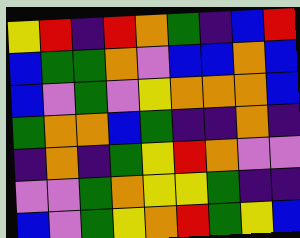[["yellow", "red", "indigo", "red", "orange", "green", "indigo", "blue", "red"], ["blue", "green", "green", "orange", "violet", "blue", "blue", "orange", "blue"], ["blue", "violet", "green", "violet", "yellow", "orange", "orange", "orange", "blue"], ["green", "orange", "orange", "blue", "green", "indigo", "indigo", "orange", "indigo"], ["indigo", "orange", "indigo", "green", "yellow", "red", "orange", "violet", "violet"], ["violet", "violet", "green", "orange", "yellow", "yellow", "green", "indigo", "indigo"], ["blue", "violet", "green", "yellow", "orange", "red", "green", "yellow", "blue"]]